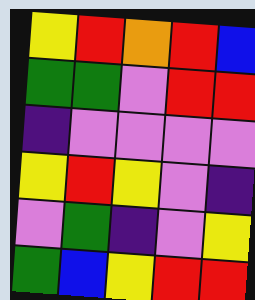[["yellow", "red", "orange", "red", "blue"], ["green", "green", "violet", "red", "red"], ["indigo", "violet", "violet", "violet", "violet"], ["yellow", "red", "yellow", "violet", "indigo"], ["violet", "green", "indigo", "violet", "yellow"], ["green", "blue", "yellow", "red", "red"]]